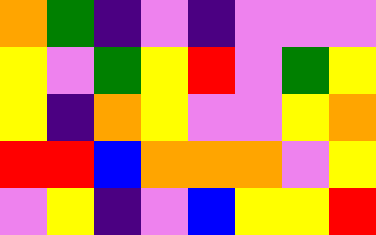[["orange", "green", "indigo", "violet", "indigo", "violet", "violet", "violet"], ["yellow", "violet", "green", "yellow", "red", "violet", "green", "yellow"], ["yellow", "indigo", "orange", "yellow", "violet", "violet", "yellow", "orange"], ["red", "red", "blue", "orange", "orange", "orange", "violet", "yellow"], ["violet", "yellow", "indigo", "violet", "blue", "yellow", "yellow", "red"]]